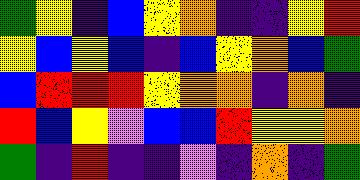[["green", "yellow", "indigo", "blue", "yellow", "orange", "indigo", "indigo", "yellow", "red"], ["yellow", "blue", "yellow", "blue", "indigo", "blue", "yellow", "orange", "blue", "green"], ["blue", "red", "red", "red", "yellow", "orange", "orange", "indigo", "orange", "indigo"], ["red", "blue", "yellow", "violet", "blue", "blue", "red", "yellow", "yellow", "orange"], ["green", "indigo", "red", "indigo", "indigo", "violet", "indigo", "orange", "indigo", "green"]]